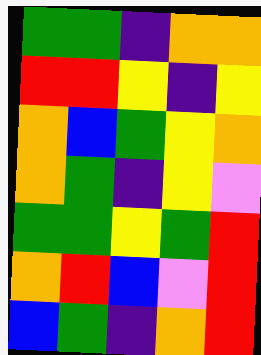[["green", "green", "indigo", "orange", "orange"], ["red", "red", "yellow", "indigo", "yellow"], ["orange", "blue", "green", "yellow", "orange"], ["orange", "green", "indigo", "yellow", "violet"], ["green", "green", "yellow", "green", "red"], ["orange", "red", "blue", "violet", "red"], ["blue", "green", "indigo", "orange", "red"]]